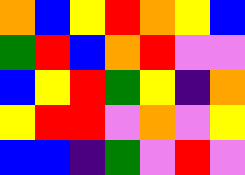[["orange", "blue", "yellow", "red", "orange", "yellow", "blue"], ["green", "red", "blue", "orange", "red", "violet", "violet"], ["blue", "yellow", "red", "green", "yellow", "indigo", "orange"], ["yellow", "red", "red", "violet", "orange", "violet", "yellow"], ["blue", "blue", "indigo", "green", "violet", "red", "violet"]]